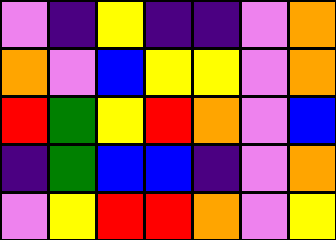[["violet", "indigo", "yellow", "indigo", "indigo", "violet", "orange"], ["orange", "violet", "blue", "yellow", "yellow", "violet", "orange"], ["red", "green", "yellow", "red", "orange", "violet", "blue"], ["indigo", "green", "blue", "blue", "indigo", "violet", "orange"], ["violet", "yellow", "red", "red", "orange", "violet", "yellow"]]